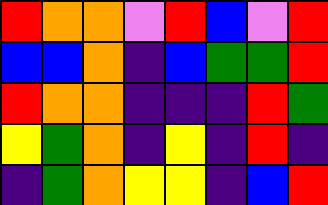[["red", "orange", "orange", "violet", "red", "blue", "violet", "red"], ["blue", "blue", "orange", "indigo", "blue", "green", "green", "red"], ["red", "orange", "orange", "indigo", "indigo", "indigo", "red", "green"], ["yellow", "green", "orange", "indigo", "yellow", "indigo", "red", "indigo"], ["indigo", "green", "orange", "yellow", "yellow", "indigo", "blue", "red"]]